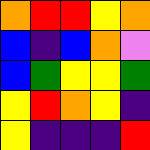[["orange", "red", "red", "yellow", "orange"], ["blue", "indigo", "blue", "orange", "violet"], ["blue", "green", "yellow", "yellow", "green"], ["yellow", "red", "orange", "yellow", "indigo"], ["yellow", "indigo", "indigo", "indigo", "red"]]